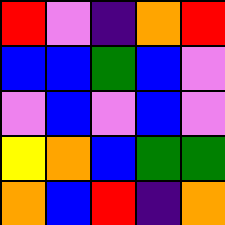[["red", "violet", "indigo", "orange", "red"], ["blue", "blue", "green", "blue", "violet"], ["violet", "blue", "violet", "blue", "violet"], ["yellow", "orange", "blue", "green", "green"], ["orange", "blue", "red", "indigo", "orange"]]